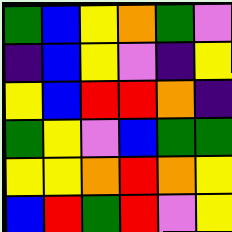[["green", "blue", "yellow", "orange", "green", "violet"], ["indigo", "blue", "yellow", "violet", "indigo", "yellow"], ["yellow", "blue", "red", "red", "orange", "indigo"], ["green", "yellow", "violet", "blue", "green", "green"], ["yellow", "yellow", "orange", "red", "orange", "yellow"], ["blue", "red", "green", "red", "violet", "yellow"]]